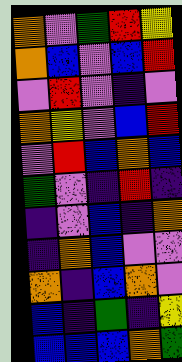[["orange", "violet", "green", "red", "yellow"], ["orange", "blue", "violet", "blue", "red"], ["violet", "red", "violet", "indigo", "violet"], ["orange", "yellow", "violet", "blue", "red"], ["violet", "red", "blue", "orange", "blue"], ["green", "violet", "indigo", "red", "indigo"], ["indigo", "violet", "blue", "indigo", "orange"], ["indigo", "orange", "blue", "violet", "violet"], ["orange", "indigo", "blue", "orange", "violet"], ["blue", "indigo", "green", "indigo", "yellow"], ["blue", "blue", "blue", "orange", "green"]]